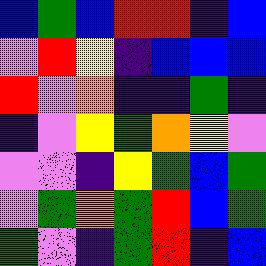[["blue", "green", "blue", "red", "red", "indigo", "blue"], ["violet", "red", "yellow", "indigo", "blue", "blue", "blue"], ["red", "violet", "orange", "indigo", "indigo", "green", "indigo"], ["indigo", "violet", "yellow", "green", "orange", "yellow", "violet"], ["violet", "violet", "indigo", "yellow", "green", "blue", "green"], ["violet", "green", "orange", "green", "red", "blue", "green"], ["green", "violet", "indigo", "green", "red", "indigo", "blue"]]